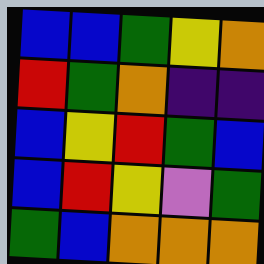[["blue", "blue", "green", "yellow", "orange"], ["red", "green", "orange", "indigo", "indigo"], ["blue", "yellow", "red", "green", "blue"], ["blue", "red", "yellow", "violet", "green"], ["green", "blue", "orange", "orange", "orange"]]